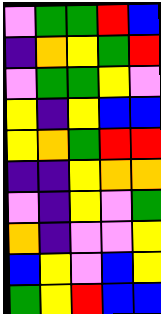[["violet", "green", "green", "red", "blue"], ["indigo", "orange", "yellow", "green", "red"], ["violet", "green", "green", "yellow", "violet"], ["yellow", "indigo", "yellow", "blue", "blue"], ["yellow", "orange", "green", "red", "red"], ["indigo", "indigo", "yellow", "orange", "orange"], ["violet", "indigo", "yellow", "violet", "green"], ["orange", "indigo", "violet", "violet", "yellow"], ["blue", "yellow", "violet", "blue", "yellow"], ["green", "yellow", "red", "blue", "blue"]]